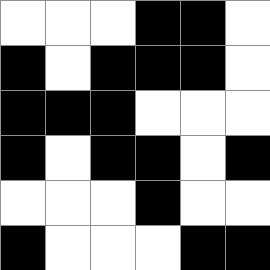[["white", "white", "white", "black", "black", "white"], ["black", "white", "black", "black", "black", "white"], ["black", "black", "black", "white", "white", "white"], ["black", "white", "black", "black", "white", "black"], ["white", "white", "white", "black", "white", "white"], ["black", "white", "white", "white", "black", "black"]]